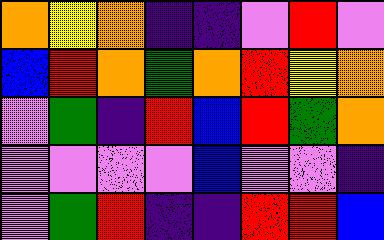[["orange", "yellow", "orange", "indigo", "indigo", "violet", "red", "violet"], ["blue", "red", "orange", "green", "orange", "red", "yellow", "orange"], ["violet", "green", "indigo", "red", "blue", "red", "green", "orange"], ["violet", "violet", "violet", "violet", "blue", "violet", "violet", "indigo"], ["violet", "green", "red", "indigo", "indigo", "red", "red", "blue"]]